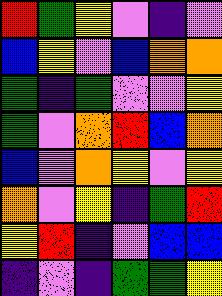[["red", "green", "yellow", "violet", "indigo", "violet"], ["blue", "yellow", "violet", "blue", "orange", "orange"], ["green", "indigo", "green", "violet", "violet", "yellow"], ["green", "violet", "orange", "red", "blue", "orange"], ["blue", "violet", "orange", "yellow", "violet", "yellow"], ["orange", "violet", "yellow", "indigo", "green", "red"], ["yellow", "red", "indigo", "violet", "blue", "blue"], ["indigo", "violet", "indigo", "green", "green", "yellow"]]